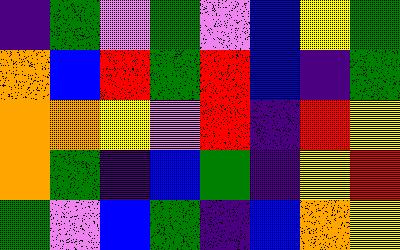[["indigo", "green", "violet", "green", "violet", "blue", "yellow", "green"], ["orange", "blue", "red", "green", "red", "blue", "indigo", "green"], ["orange", "orange", "yellow", "violet", "red", "indigo", "red", "yellow"], ["orange", "green", "indigo", "blue", "green", "indigo", "yellow", "red"], ["green", "violet", "blue", "green", "indigo", "blue", "orange", "yellow"]]